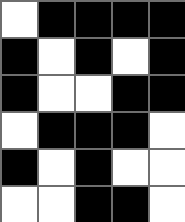[["white", "black", "black", "black", "black"], ["black", "white", "black", "white", "black"], ["black", "white", "white", "black", "black"], ["white", "black", "black", "black", "white"], ["black", "white", "black", "white", "white"], ["white", "white", "black", "black", "white"]]